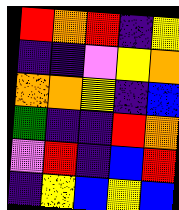[["red", "orange", "red", "indigo", "yellow"], ["indigo", "indigo", "violet", "yellow", "orange"], ["orange", "orange", "yellow", "indigo", "blue"], ["green", "indigo", "indigo", "red", "orange"], ["violet", "red", "indigo", "blue", "red"], ["indigo", "yellow", "blue", "yellow", "blue"]]